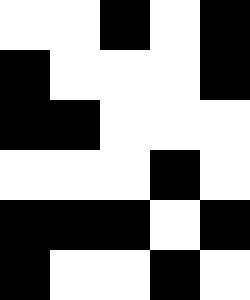[["white", "white", "black", "white", "black"], ["black", "white", "white", "white", "black"], ["black", "black", "white", "white", "white"], ["white", "white", "white", "black", "white"], ["black", "black", "black", "white", "black"], ["black", "white", "white", "black", "white"]]